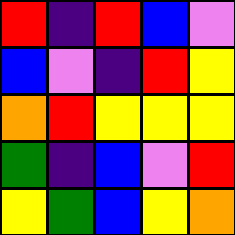[["red", "indigo", "red", "blue", "violet"], ["blue", "violet", "indigo", "red", "yellow"], ["orange", "red", "yellow", "yellow", "yellow"], ["green", "indigo", "blue", "violet", "red"], ["yellow", "green", "blue", "yellow", "orange"]]